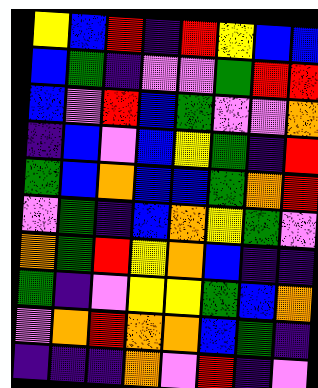[["yellow", "blue", "red", "indigo", "red", "yellow", "blue", "blue"], ["blue", "green", "indigo", "violet", "violet", "green", "red", "red"], ["blue", "violet", "red", "blue", "green", "violet", "violet", "orange"], ["indigo", "blue", "violet", "blue", "yellow", "green", "indigo", "red"], ["green", "blue", "orange", "blue", "blue", "green", "orange", "red"], ["violet", "green", "indigo", "blue", "orange", "yellow", "green", "violet"], ["orange", "green", "red", "yellow", "orange", "blue", "indigo", "indigo"], ["green", "indigo", "violet", "yellow", "yellow", "green", "blue", "orange"], ["violet", "orange", "red", "orange", "orange", "blue", "green", "indigo"], ["indigo", "indigo", "indigo", "orange", "violet", "red", "indigo", "violet"]]